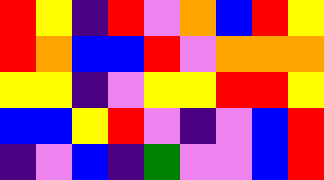[["red", "yellow", "indigo", "red", "violet", "orange", "blue", "red", "yellow"], ["red", "orange", "blue", "blue", "red", "violet", "orange", "orange", "orange"], ["yellow", "yellow", "indigo", "violet", "yellow", "yellow", "red", "red", "yellow"], ["blue", "blue", "yellow", "red", "violet", "indigo", "violet", "blue", "red"], ["indigo", "violet", "blue", "indigo", "green", "violet", "violet", "blue", "red"]]